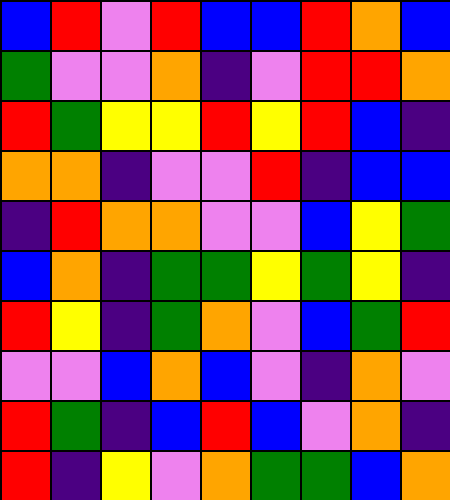[["blue", "red", "violet", "red", "blue", "blue", "red", "orange", "blue"], ["green", "violet", "violet", "orange", "indigo", "violet", "red", "red", "orange"], ["red", "green", "yellow", "yellow", "red", "yellow", "red", "blue", "indigo"], ["orange", "orange", "indigo", "violet", "violet", "red", "indigo", "blue", "blue"], ["indigo", "red", "orange", "orange", "violet", "violet", "blue", "yellow", "green"], ["blue", "orange", "indigo", "green", "green", "yellow", "green", "yellow", "indigo"], ["red", "yellow", "indigo", "green", "orange", "violet", "blue", "green", "red"], ["violet", "violet", "blue", "orange", "blue", "violet", "indigo", "orange", "violet"], ["red", "green", "indigo", "blue", "red", "blue", "violet", "orange", "indigo"], ["red", "indigo", "yellow", "violet", "orange", "green", "green", "blue", "orange"]]